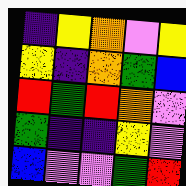[["indigo", "yellow", "orange", "violet", "yellow"], ["yellow", "indigo", "orange", "green", "blue"], ["red", "green", "red", "orange", "violet"], ["green", "indigo", "indigo", "yellow", "violet"], ["blue", "violet", "violet", "green", "red"]]